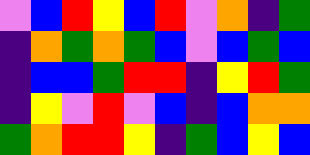[["violet", "blue", "red", "yellow", "blue", "red", "violet", "orange", "indigo", "green"], ["indigo", "orange", "green", "orange", "green", "blue", "violet", "blue", "green", "blue"], ["indigo", "blue", "blue", "green", "red", "red", "indigo", "yellow", "red", "green"], ["indigo", "yellow", "violet", "red", "violet", "blue", "indigo", "blue", "orange", "orange"], ["green", "orange", "red", "red", "yellow", "indigo", "green", "blue", "yellow", "blue"]]